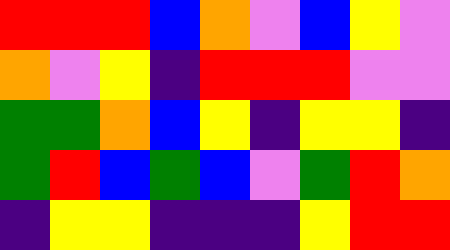[["red", "red", "red", "blue", "orange", "violet", "blue", "yellow", "violet"], ["orange", "violet", "yellow", "indigo", "red", "red", "red", "violet", "violet"], ["green", "green", "orange", "blue", "yellow", "indigo", "yellow", "yellow", "indigo"], ["green", "red", "blue", "green", "blue", "violet", "green", "red", "orange"], ["indigo", "yellow", "yellow", "indigo", "indigo", "indigo", "yellow", "red", "red"]]